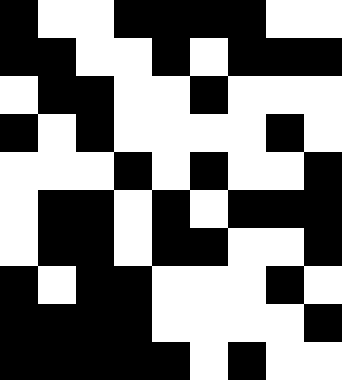[["black", "white", "white", "black", "black", "black", "black", "white", "white"], ["black", "black", "white", "white", "black", "white", "black", "black", "black"], ["white", "black", "black", "white", "white", "black", "white", "white", "white"], ["black", "white", "black", "white", "white", "white", "white", "black", "white"], ["white", "white", "white", "black", "white", "black", "white", "white", "black"], ["white", "black", "black", "white", "black", "white", "black", "black", "black"], ["white", "black", "black", "white", "black", "black", "white", "white", "black"], ["black", "white", "black", "black", "white", "white", "white", "black", "white"], ["black", "black", "black", "black", "white", "white", "white", "white", "black"], ["black", "black", "black", "black", "black", "white", "black", "white", "white"]]